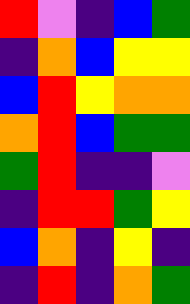[["red", "violet", "indigo", "blue", "green"], ["indigo", "orange", "blue", "yellow", "yellow"], ["blue", "red", "yellow", "orange", "orange"], ["orange", "red", "blue", "green", "green"], ["green", "red", "indigo", "indigo", "violet"], ["indigo", "red", "red", "green", "yellow"], ["blue", "orange", "indigo", "yellow", "indigo"], ["indigo", "red", "indigo", "orange", "green"]]